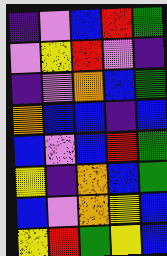[["indigo", "violet", "blue", "red", "green"], ["violet", "yellow", "red", "violet", "indigo"], ["indigo", "violet", "orange", "blue", "green"], ["orange", "blue", "blue", "indigo", "blue"], ["blue", "violet", "blue", "red", "green"], ["yellow", "indigo", "orange", "blue", "green"], ["blue", "violet", "orange", "yellow", "blue"], ["yellow", "red", "green", "yellow", "blue"]]